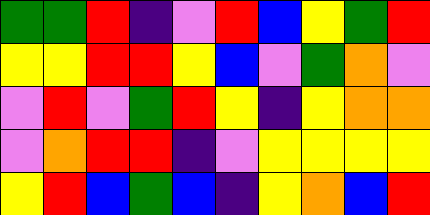[["green", "green", "red", "indigo", "violet", "red", "blue", "yellow", "green", "red"], ["yellow", "yellow", "red", "red", "yellow", "blue", "violet", "green", "orange", "violet"], ["violet", "red", "violet", "green", "red", "yellow", "indigo", "yellow", "orange", "orange"], ["violet", "orange", "red", "red", "indigo", "violet", "yellow", "yellow", "yellow", "yellow"], ["yellow", "red", "blue", "green", "blue", "indigo", "yellow", "orange", "blue", "red"]]